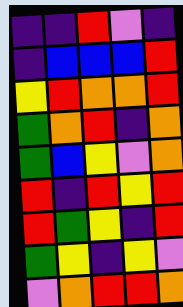[["indigo", "indigo", "red", "violet", "indigo"], ["indigo", "blue", "blue", "blue", "red"], ["yellow", "red", "orange", "orange", "red"], ["green", "orange", "red", "indigo", "orange"], ["green", "blue", "yellow", "violet", "orange"], ["red", "indigo", "red", "yellow", "red"], ["red", "green", "yellow", "indigo", "red"], ["green", "yellow", "indigo", "yellow", "violet"], ["violet", "orange", "red", "red", "orange"]]